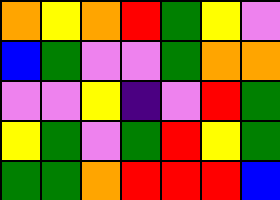[["orange", "yellow", "orange", "red", "green", "yellow", "violet"], ["blue", "green", "violet", "violet", "green", "orange", "orange"], ["violet", "violet", "yellow", "indigo", "violet", "red", "green"], ["yellow", "green", "violet", "green", "red", "yellow", "green"], ["green", "green", "orange", "red", "red", "red", "blue"]]